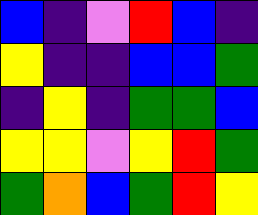[["blue", "indigo", "violet", "red", "blue", "indigo"], ["yellow", "indigo", "indigo", "blue", "blue", "green"], ["indigo", "yellow", "indigo", "green", "green", "blue"], ["yellow", "yellow", "violet", "yellow", "red", "green"], ["green", "orange", "blue", "green", "red", "yellow"]]